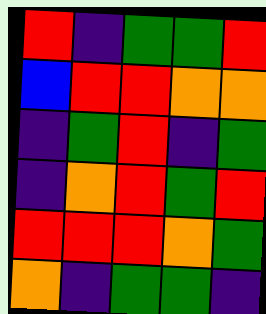[["red", "indigo", "green", "green", "red"], ["blue", "red", "red", "orange", "orange"], ["indigo", "green", "red", "indigo", "green"], ["indigo", "orange", "red", "green", "red"], ["red", "red", "red", "orange", "green"], ["orange", "indigo", "green", "green", "indigo"]]